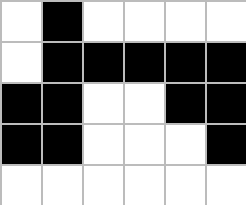[["white", "black", "white", "white", "white", "white"], ["white", "black", "black", "black", "black", "black"], ["black", "black", "white", "white", "black", "black"], ["black", "black", "white", "white", "white", "black"], ["white", "white", "white", "white", "white", "white"]]